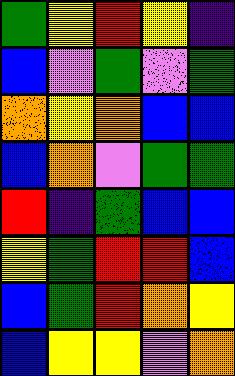[["green", "yellow", "red", "yellow", "indigo"], ["blue", "violet", "green", "violet", "green"], ["orange", "yellow", "orange", "blue", "blue"], ["blue", "orange", "violet", "green", "green"], ["red", "indigo", "green", "blue", "blue"], ["yellow", "green", "red", "red", "blue"], ["blue", "green", "red", "orange", "yellow"], ["blue", "yellow", "yellow", "violet", "orange"]]